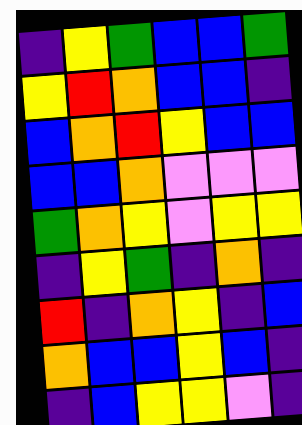[["indigo", "yellow", "green", "blue", "blue", "green"], ["yellow", "red", "orange", "blue", "blue", "indigo"], ["blue", "orange", "red", "yellow", "blue", "blue"], ["blue", "blue", "orange", "violet", "violet", "violet"], ["green", "orange", "yellow", "violet", "yellow", "yellow"], ["indigo", "yellow", "green", "indigo", "orange", "indigo"], ["red", "indigo", "orange", "yellow", "indigo", "blue"], ["orange", "blue", "blue", "yellow", "blue", "indigo"], ["indigo", "blue", "yellow", "yellow", "violet", "indigo"]]